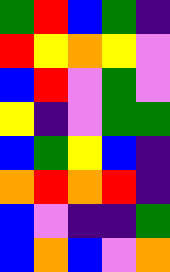[["green", "red", "blue", "green", "indigo"], ["red", "yellow", "orange", "yellow", "violet"], ["blue", "red", "violet", "green", "violet"], ["yellow", "indigo", "violet", "green", "green"], ["blue", "green", "yellow", "blue", "indigo"], ["orange", "red", "orange", "red", "indigo"], ["blue", "violet", "indigo", "indigo", "green"], ["blue", "orange", "blue", "violet", "orange"]]